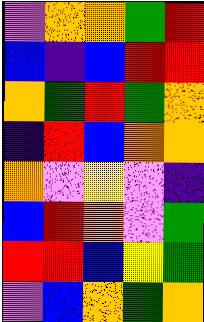[["violet", "orange", "orange", "green", "red"], ["blue", "indigo", "blue", "red", "red"], ["orange", "green", "red", "green", "orange"], ["indigo", "red", "blue", "orange", "orange"], ["orange", "violet", "yellow", "violet", "indigo"], ["blue", "red", "orange", "violet", "green"], ["red", "red", "blue", "yellow", "green"], ["violet", "blue", "orange", "green", "orange"]]